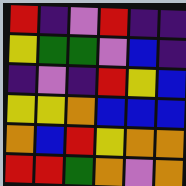[["red", "indigo", "violet", "red", "indigo", "indigo"], ["yellow", "green", "green", "violet", "blue", "indigo"], ["indigo", "violet", "indigo", "red", "yellow", "blue"], ["yellow", "yellow", "orange", "blue", "blue", "blue"], ["orange", "blue", "red", "yellow", "orange", "orange"], ["red", "red", "green", "orange", "violet", "orange"]]